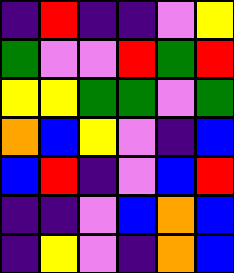[["indigo", "red", "indigo", "indigo", "violet", "yellow"], ["green", "violet", "violet", "red", "green", "red"], ["yellow", "yellow", "green", "green", "violet", "green"], ["orange", "blue", "yellow", "violet", "indigo", "blue"], ["blue", "red", "indigo", "violet", "blue", "red"], ["indigo", "indigo", "violet", "blue", "orange", "blue"], ["indigo", "yellow", "violet", "indigo", "orange", "blue"]]